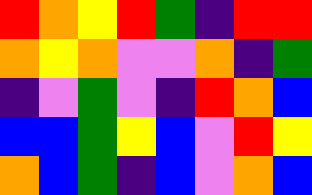[["red", "orange", "yellow", "red", "green", "indigo", "red", "red"], ["orange", "yellow", "orange", "violet", "violet", "orange", "indigo", "green"], ["indigo", "violet", "green", "violet", "indigo", "red", "orange", "blue"], ["blue", "blue", "green", "yellow", "blue", "violet", "red", "yellow"], ["orange", "blue", "green", "indigo", "blue", "violet", "orange", "blue"]]